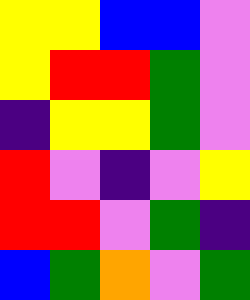[["yellow", "yellow", "blue", "blue", "violet"], ["yellow", "red", "red", "green", "violet"], ["indigo", "yellow", "yellow", "green", "violet"], ["red", "violet", "indigo", "violet", "yellow"], ["red", "red", "violet", "green", "indigo"], ["blue", "green", "orange", "violet", "green"]]